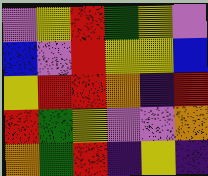[["violet", "yellow", "red", "green", "yellow", "violet"], ["blue", "violet", "red", "yellow", "yellow", "blue"], ["yellow", "red", "red", "orange", "indigo", "red"], ["red", "green", "yellow", "violet", "violet", "orange"], ["orange", "green", "red", "indigo", "yellow", "indigo"]]